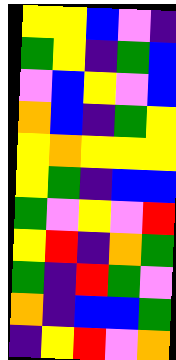[["yellow", "yellow", "blue", "violet", "indigo"], ["green", "yellow", "indigo", "green", "blue"], ["violet", "blue", "yellow", "violet", "blue"], ["orange", "blue", "indigo", "green", "yellow"], ["yellow", "orange", "yellow", "yellow", "yellow"], ["yellow", "green", "indigo", "blue", "blue"], ["green", "violet", "yellow", "violet", "red"], ["yellow", "red", "indigo", "orange", "green"], ["green", "indigo", "red", "green", "violet"], ["orange", "indigo", "blue", "blue", "green"], ["indigo", "yellow", "red", "violet", "orange"]]